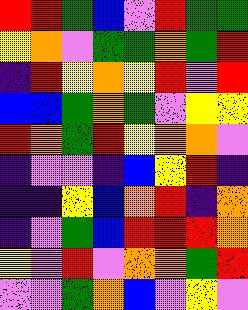[["red", "red", "green", "blue", "violet", "red", "green", "green"], ["yellow", "orange", "violet", "green", "green", "orange", "green", "red"], ["indigo", "red", "yellow", "orange", "yellow", "red", "violet", "red"], ["blue", "blue", "green", "orange", "green", "violet", "yellow", "yellow"], ["red", "orange", "green", "red", "yellow", "orange", "orange", "violet"], ["indigo", "violet", "violet", "indigo", "blue", "yellow", "red", "indigo"], ["indigo", "indigo", "yellow", "blue", "orange", "red", "indigo", "orange"], ["indigo", "violet", "green", "blue", "red", "red", "red", "orange"], ["yellow", "violet", "red", "violet", "orange", "orange", "green", "red"], ["violet", "violet", "green", "orange", "blue", "violet", "yellow", "violet"]]